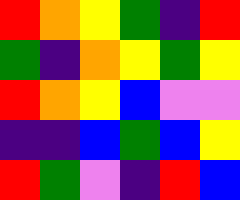[["red", "orange", "yellow", "green", "indigo", "red"], ["green", "indigo", "orange", "yellow", "green", "yellow"], ["red", "orange", "yellow", "blue", "violet", "violet"], ["indigo", "indigo", "blue", "green", "blue", "yellow"], ["red", "green", "violet", "indigo", "red", "blue"]]